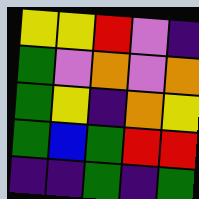[["yellow", "yellow", "red", "violet", "indigo"], ["green", "violet", "orange", "violet", "orange"], ["green", "yellow", "indigo", "orange", "yellow"], ["green", "blue", "green", "red", "red"], ["indigo", "indigo", "green", "indigo", "green"]]